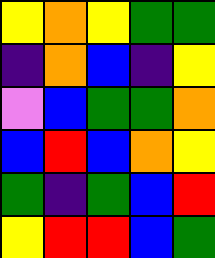[["yellow", "orange", "yellow", "green", "green"], ["indigo", "orange", "blue", "indigo", "yellow"], ["violet", "blue", "green", "green", "orange"], ["blue", "red", "blue", "orange", "yellow"], ["green", "indigo", "green", "blue", "red"], ["yellow", "red", "red", "blue", "green"]]